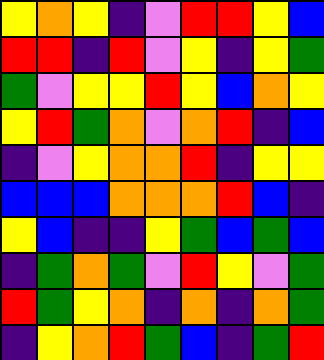[["yellow", "orange", "yellow", "indigo", "violet", "red", "red", "yellow", "blue"], ["red", "red", "indigo", "red", "violet", "yellow", "indigo", "yellow", "green"], ["green", "violet", "yellow", "yellow", "red", "yellow", "blue", "orange", "yellow"], ["yellow", "red", "green", "orange", "violet", "orange", "red", "indigo", "blue"], ["indigo", "violet", "yellow", "orange", "orange", "red", "indigo", "yellow", "yellow"], ["blue", "blue", "blue", "orange", "orange", "orange", "red", "blue", "indigo"], ["yellow", "blue", "indigo", "indigo", "yellow", "green", "blue", "green", "blue"], ["indigo", "green", "orange", "green", "violet", "red", "yellow", "violet", "green"], ["red", "green", "yellow", "orange", "indigo", "orange", "indigo", "orange", "green"], ["indigo", "yellow", "orange", "red", "green", "blue", "indigo", "green", "red"]]